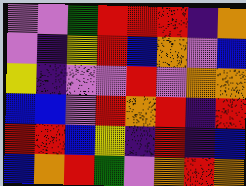[["violet", "violet", "green", "red", "red", "red", "indigo", "orange"], ["violet", "indigo", "yellow", "red", "blue", "orange", "violet", "blue"], ["yellow", "indigo", "violet", "violet", "red", "violet", "orange", "orange"], ["blue", "blue", "violet", "red", "orange", "red", "indigo", "red"], ["red", "red", "blue", "yellow", "indigo", "red", "indigo", "blue"], ["blue", "orange", "red", "green", "violet", "orange", "red", "orange"]]